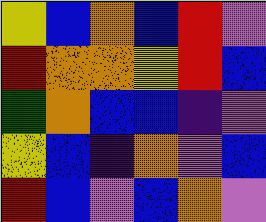[["yellow", "blue", "orange", "blue", "red", "violet"], ["red", "orange", "orange", "yellow", "red", "blue"], ["green", "orange", "blue", "blue", "indigo", "violet"], ["yellow", "blue", "indigo", "orange", "violet", "blue"], ["red", "blue", "violet", "blue", "orange", "violet"]]